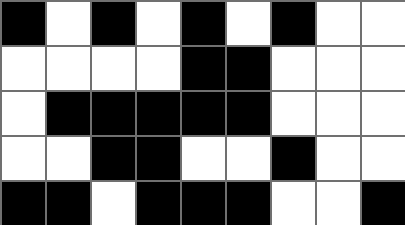[["black", "white", "black", "white", "black", "white", "black", "white", "white"], ["white", "white", "white", "white", "black", "black", "white", "white", "white"], ["white", "black", "black", "black", "black", "black", "white", "white", "white"], ["white", "white", "black", "black", "white", "white", "black", "white", "white"], ["black", "black", "white", "black", "black", "black", "white", "white", "black"]]